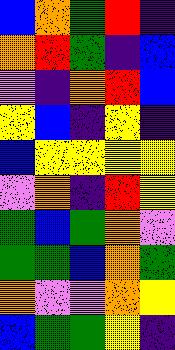[["blue", "orange", "green", "red", "indigo"], ["orange", "red", "green", "indigo", "blue"], ["violet", "indigo", "orange", "red", "blue"], ["yellow", "blue", "indigo", "yellow", "indigo"], ["blue", "yellow", "yellow", "yellow", "yellow"], ["violet", "orange", "indigo", "red", "yellow"], ["green", "blue", "green", "orange", "violet"], ["green", "green", "blue", "orange", "green"], ["orange", "violet", "violet", "orange", "yellow"], ["blue", "green", "green", "yellow", "indigo"]]